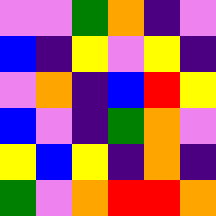[["violet", "violet", "green", "orange", "indigo", "violet"], ["blue", "indigo", "yellow", "violet", "yellow", "indigo"], ["violet", "orange", "indigo", "blue", "red", "yellow"], ["blue", "violet", "indigo", "green", "orange", "violet"], ["yellow", "blue", "yellow", "indigo", "orange", "indigo"], ["green", "violet", "orange", "red", "red", "orange"]]